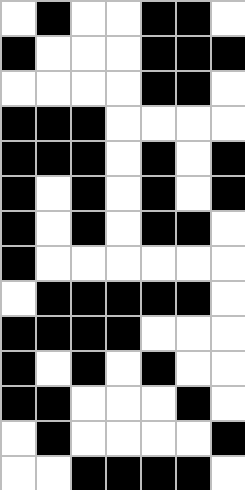[["white", "black", "white", "white", "black", "black", "white"], ["black", "white", "white", "white", "black", "black", "black"], ["white", "white", "white", "white", "black", "black", "white"], ["black", "black", "black", "white", "white", "white", "white"], ["black", "black", "black", "white", "black", "white", "black"], ["black", "white", "black", "white", "black", "white", "black"], ["black", "white", "black", "white", "black", "black", "white"], ["black", "white", "white", "white", "white", "white", "white"], ["white", "black", "black", "black", "black", "black", "white"], ["black", "black", "black", "black", "white", "white", "white"], ["black", "white", "black", "white", "black", "white", "white"], ["black", "black", "white", "white", "white", "black", "white"], ["white", "black", "white", "white", "white", "white", "black"], ["white", "white", "black", "black", "black", "black", "white"]]